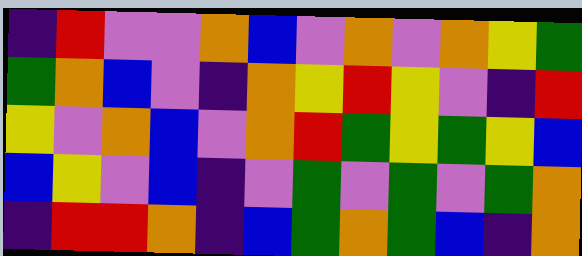[["indigo", "red", "violet", "violet", "orange", "blue", "violet", "orange", "violet", "orange", "yellow", "green"], ["green", "orange", "blue", "violet", "indigo", "orange", "yellow", "red", "yellow", "violet", "indigo", "red"], ["yellow", "violet", "orange", "blue", "violet", "orange", "red", "green", "yellow", "green", "yellow", "blue"], ["blue", "yellow", "violet", "blue", "indigo", "violet", "green", "violet", "green", "violet", "green", "orange"], ["indigo", "red", "red", "orange", "indigo", "blue", "green", "orange", "green", "blue", "indigo", "orange"]]